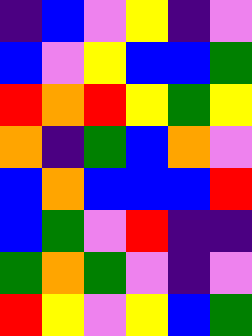[["indigo", "blue", "violet", "yellow", "indigo", "violet"], ["blue", "violet", "yellow", "blue", "blue", "green"], ["red", "orange", "red", "yellow", "green", "yellow"], ["orange", "indigo", "green", "blue", "orange", "violet"], ["blue", "orange", "blue", "blue", "blue", "red"], ["blue", "green", "violet", "red", "indigo", "indigo"], ["green", "orange", "green", "violet", "indigo", "violet"], ["red", "yellow", "violet", "yellow", "blue", "green"]]